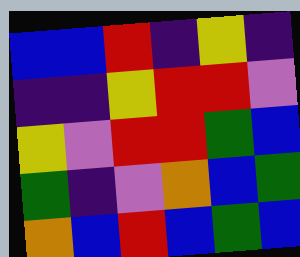[["blue", "blue", "red", "indigo", "yellow", "indigo"], ["indigo", "indigo", "yellow", "red", "red", "violet"], ["yellow", "violet", "red", "red", "green", "blue"], ["green", "indigo", "violet", "orange", "blue", "green"], ["orange", "blue", "red", "blue", "green", "blue"]]